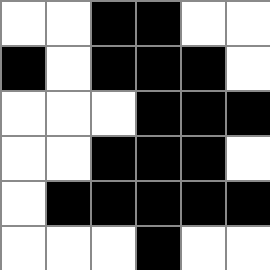[["white", "white", "black", "black", "white", "white"], ["black", "white", "black", "black", "black", "white"], ["white", "white", "white", "black", "black", "black"], ["white", "white", "black", "black", "black", "white"], ["white", "black", "black", "black", "black", "black"], ["white", "white", "white", "black", "white", "white"]]